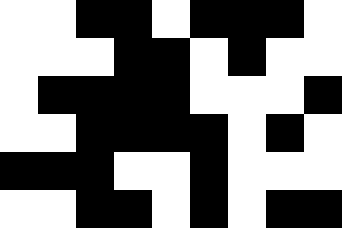[["white", "white", "black", "black", "white", "black", "black", "black", "white"], ["white", "white", "white", "black", "black", "white", "black", "white", "white"], ["white", "black", "black", "black", "black", "white", "white", "white", "black"], ["white", "white", "black", "black", "black", "black", "white", "black", "white"], ["black", "black", "black", "white", "white", "black", "white", "white", "white"], ["white", "white", "black", "black", "white", "black", "white", "black", "black"]]